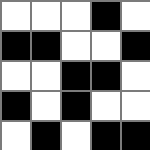[["white", "white", "white", "black", "white"], ["black", "black", "white", "white", "black"], ["white", "white", "black", "black", "white"], ["black", "white", "black", "white", "white"], ["white", "black", "white", "black", "black"]]